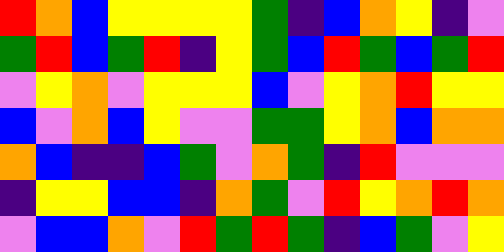[["red", "orange", "blue", "yellow", "yellow", "yellow", "yellow", "green", "indigo", "blue", "orange", "yellow", "indigo", "violet"], ["green", "red", "blue", "green", "red", "indigo", "yellow", "green", "blue", "red", "green", "blue", "green", "red"], ["violet", "yellow", "orange", "violet", "yellow", "yellow", "yellow", "blue", "violet", "yellow", "orange", "red", "yellow", "yellow"], ["blue", "violet", "orange", "blue", "yellow", "violet", "violet", "green", "green", "yellow", "orange", "blue", "orange", "orange"], ["orange", "blue", "indigo", "indigo", "blue", "green", "violet", "orange", "green", "indigo", "red", "violet", "violet", "violet"], ["indigo", "yellow", "yellow", "blue", "blue", "indigo", "orange", "green", "violet", "red", "yellow", "orange", "red", "orange"], ["violet", "blue", "blue", "orange", "violet", "red", "green", "red", "green", "indigo", "blue", "green", "violet", "yellow"]]